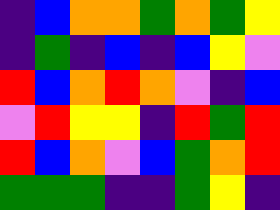[["indigo", "blue", "orange", "orange", "green", "orange", "green", "yellow"], ["indigo", "green", "indigo", "blue", "indigo", "blue", "yellow", "violet"], ["red", "blue", "orange", "red", "orange", "violet", "indigo", "blue"], ["violet", "red", "yellow", "yellow", "indigo", "red", "green", "red"], ["red", "blue", "orange", "violet", "blue", "green", "orange", "red"], ["green", "green", "green", "indigo", "indigo", "green", "yellow", "indigo"]]